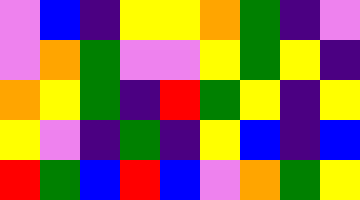[["violet", "blue", "indigo", "yellow", "yellow", "orange", "green", "indigo", "violet"], ["violet", "orange", "green", "violet", "violet", "yellow", "green", "yellow", "indigo"], ["orange", "yellow", "green", "indigo", "red", "green", "yellow", "indigo", "yellow"], ["yellow", "violet", "indigo", "green", "indigo", "yellow", "blue", "indigo", "blue"], ["red", "green", "blue", "red", "blue", "violet", "orange", "green", "yellow"]]